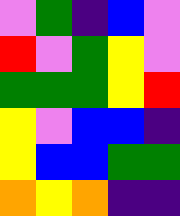[["violet", "green", "indigo", "blue", "violet"], ["red", "violet", "green", "yellow", "violet"], ["green", "green", "green", "yellow", "red"], ["yellow", "violet", "blue", "blue", "indigo"], ["yellow", "blue", "blue", "green", "green"], ["orange", "yellow", "orange", "indigo", "indigo"]]